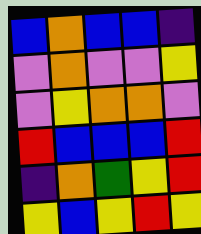[["blue", "orange", "blue", "blue", "indigo"], ["violet", "orange", "violet", "violet", "yellow"], ["violet", "yellow", "orange", "orange", "violet"], ["red", "blue", "blue", "blue", "red"], ["indigo", "orange", "green", "yellow", "red"], ["yellow", "blue", "yellow", "red", "yellow"]]